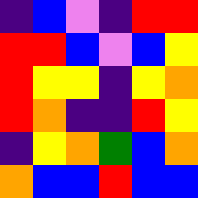[["indigo", "blue", "violet", "indigo", "red", "red"], ["red", "red", "blue", "violet", "blue", "yellow"], ["red", "yellow", "yellow", "indigo", "yellow", "orange"], ["red", "orange", "indigo", "indigo", "red", "yellow"], ["indigo", "yellow", "orange", "green", "blue", "orange"], ["orange", "blue", "blue", "red", "blue", "blue"]]